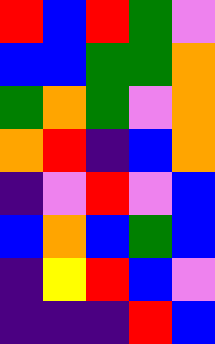[["red", "blue", "red", "green", "violet"], ["blue", "blue", "green", "green", "orange"], ["green", "orange", "green", "violet", "orange"], ["orange", "red", "indigo", "blue", "orange"], ["indigo", "violet", "red", "violet", "blue"], ["blue", "orange", "blue", "green", "blue"], ["indigo", "yellow", "red", "blue", "violet"], ["indigo", "indigo", "indigo", "red", "blue"]]